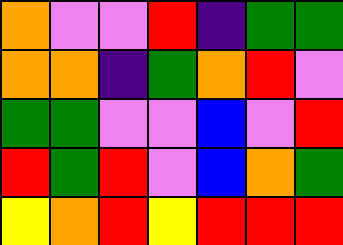[["orange", "violet", "violet", "red", "indigo", "green", "green"], ["orange", "orange", "indigo", "green", "orange", "red", "violet"], ["green", "green", "violet", "violet", "blue", "violet", "red"], ["red", "green", "red", "violet", "blue", "orange", "green"], ["yellow", "orange", "red", "yellow", "red", "red", "red"]]